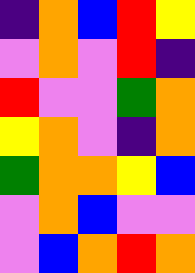[["indigo", "orange", "blue", "red", "yellow"], ["violet", "orange", "violet", "red", "indigo"], ["red", "violet", "violet", "green", "orange"], ["yellow", "orange", "violet", "indigo", "orange"], ["green", "orange", "orange", "yellow", "blue"], ["violet", "orange", "blue", "violet", "violet"], ["violet", "blue", "orange", "red", "orange"]]